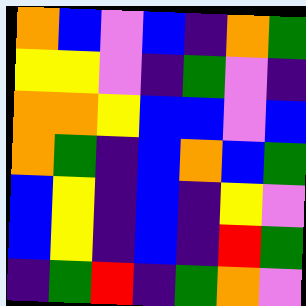[["orange", "blue", "violet", "blue", "indigo", "orange", "green"], ["yellow", "yellow", "violet", "indigo", "green", "violet", "indigo"], ["orange", "orange", "yellow", "blue", "blue", "violet", "blue"], ["orange", "green", "indigo", "blue", "orange", "blue", "green"], ["blue", "yellow", "indigo", "blue", "indigo", "yellow", "violet"], ["blue", "yellow", "indigo", "blue", "indigo", "red", "green"], ["indigo", "green", "red", "indigo", "green", "orange", "violet"]]